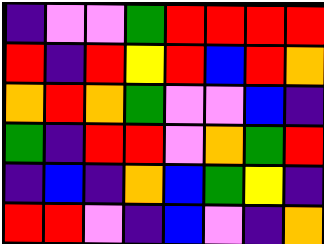[["indigo", "violet", "violet", "green", "red", "red", "red", "red"], ["red", "indigo", "red", "yellow", "red", "blue", "red", "orange"], ["orange", "red", "orange", "green", "violet", "violet", "blue", "indigo"], ["green", "indigo", "red", "red", "violet", "orange", "green", "red"], ["indigo", "blue", "indigo", "orange", "blue", "green", "yellow", "indigo"], ["red", "red", "violet", "indigo", "blue", "violet", "indigo", "orange"]]